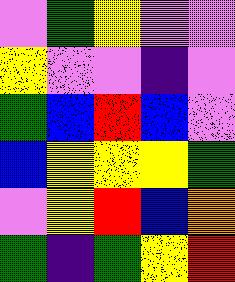[["violet", "green", "yellow", "violet", "violet"], ["yellow", "violet", "violet", "indigo", "violet"], ["green", "blue", "red", "blue", "violet"], ["blue", "yellow", "yellow", "yellow", "green"], ["violet", "yellow", "red", "blue", "orange"], ["green", "indigo", "green", "yellow", "red"]]